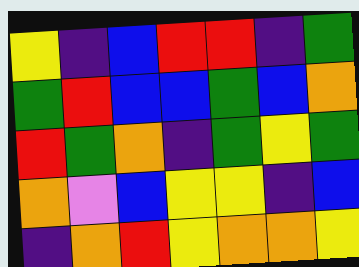[["yellow", "indigo", "blue", "red", "red", "indigo", "green"], ["green", "red", "blue", "blue", "green", "blue", "orange"], ["red", "green", "orange", "indigo", "green", "yellow", "green"], ["orange", "violet", "blue", "yellow", "yellow", "indigo", "blue"], ["indigo", "orange", "red", "yellow", "orange", "orange", "yellow"]]